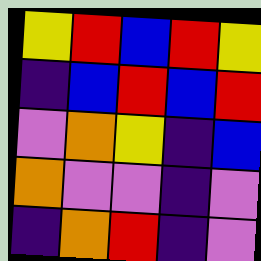[["yellow", "red", "blue", "red", "yellow"], ["indigo", "blue", "red", "blue", "red"], ["violet", "orange", "yellow", "indigo", "blue"], ["orange", "violet", "violet", "indigo", "violet"], ["indigo", "orange", "red", "indigo", "violet"]]